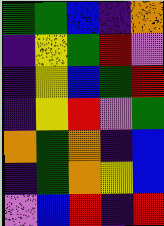[["green", "green", "blue", "indigo", "orange"], ["indigo", "yellow", "green", "red", "violet"], ["indigo", "yellow", "blue", "green", "red"], ["indigo", "yellow", "red", "violet", "green"], ["orange", "green", "orange", "indigo", "blue"], ["indigo", "green", "orange", "yellow", "blue"], ["violet", "blue", "red", "indigo", "red"]]